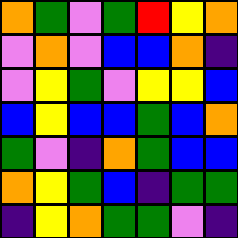[["orange", "green", "violet", "green", "red", "yellow", "orange"], ["violet", "orange", "violet", "blue", "blue", "orange", "indigo"], ["violet", "yellow", "green", "violet", "yellow", "yellow", "blue"], ["blue", "yellow", "blue", "blue", "green", "blue", "orange"], ["green", "violet", "indigo", "orange", "green", "blue", "blue"], ["orange", "yellow", "green", "blue", "indigo", "green", "green"], ["indigo", "yellow", "orange", "green", "green", "violet", "indigo"]]